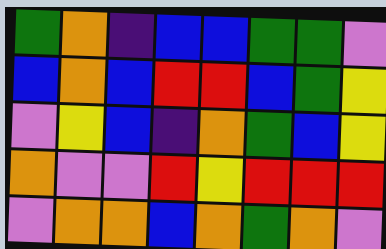[["green", "orange", "indigo", "blue", "blue", "green", "green", "violet"], ["blue", "orange", "blue", "red", "red", "blue", "green", "yellow"], ["violet", "yellow", "blue", "indigo", "orange", "green", "blue", "yellow"], ["orange", "violet", "violet", "red", "yellow", "red", "red", "red"], ["violet", "orange", "orange", "blue", "orange", "green", "orange", "violet"]]